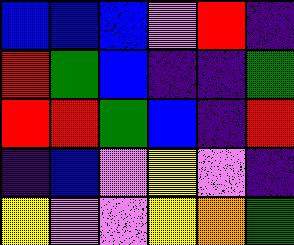[["blue", "blue", "blue", "violet", "red", "indigo"], ["red", "green", "blue", "indigo", "indigo", "green"], ["red", "red", "green", "blue", "indigo", "red"], ["indigo", "blue", "violet", "yellow", "violet", "indigo"], ["yellow", "violet", "violet", "yellow", "orange", "green"]]